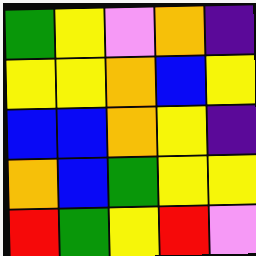[["green", "yellow", "violet", "orange", "indigo"], ["yellow", "yellow", "orange", "blue", "yellow"], ["blue", "blue", "orange", "yellow", "indigo"], ["orange", "blue", "green", "yellow", "yellow"], ["red", "green", "yellow", "red", "violet"]]